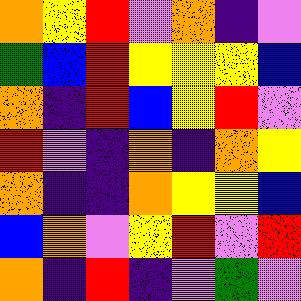[["orange", "yellow", "red", "violet", "orange", "indigo", "violet"], ["green", "blue", "red", "yellow", "yellow", "yellow", "blue"], ["orange", "indigo", "red", "blue", "yellow", "red", "violet"], ["red", "violet", "indigo", "orange", "indigo", "orange", "yellow"], ["orange", "indigo", "indigo", "orange", "yellow", "yellow", "blue"], ["blue", "orange", "violet", "yellow", "red", "violet", "red"], ["orange", "indigo", "red", "indigo", "violet", "green", "violet"]]